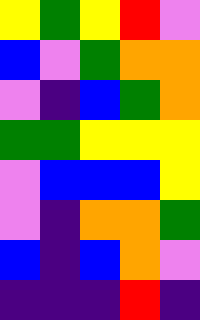[["yellow", "green", "yellow", "red", "violet"], ["blue", "violet", "green", "orange", "orange"], ["violet", "indigo", "blue", "green", "orange"], ["green", "green", "yellow", "yellow", "yellow"], ["violet", "blue", "blue", "blue", "yellow"], ["violet", "indigo", "orange", "orange", "green"], ["blue", "indigo", "blue", "orange", "violet"], ["indigo", "indigo", "indigo", "red", "indigo"]]